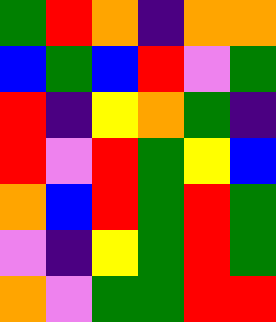[["green", "red", "orange", "indigo", "orange", "orange"], ["blue", "green", "blue", "red", "violet", "green"], ["red", "indigo", "yellow", "orange", "green", "indigo"], ["red", "violet", "red", "green", "yellow", "blue"], ["orange", "blue", "red", "green", "red", "green"], ["violet", "indigo", "yellow", "green", "red", "green"], ["orange", "violet", "green", "green", "red", "red"]]